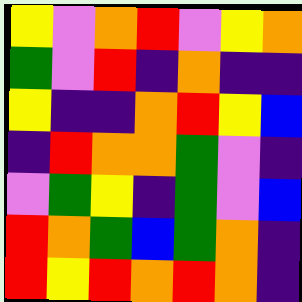[["yellow", "violet", "orange", "red", "violet", "yellow", "orange"], ["green", "violet", "red", "indigo", "orange", "indigo", "indigo"], ["yellow", "indigo", "indigo", "orange", "red", "yellow", "blue"], ["indigo", "red", "orange", "orange", "green", "violet", "indigo"], ["violet", "green", "yellow", "indigo", "green", "violet", "blue"], ["red", "orange", "green", "blue", "green", "orange", "indigo"], ["red", "yellow", "red", "orange", "red", "orange", "indigo"]]